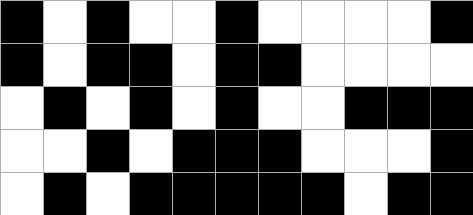[["black", "white", "black", "white", "white", "black", "white", "white", "white", "white", "black"], ["black", "white", "black", "black", "white", "black", "black", "white", "white", "white", "white"], ["white", "black", "white", "black", "white", "black", "white", "white", "black", "black", "black"], ["white", "white", "black", "white", "black", "black", "black", "white", "white", "white", "black"], ["white", "black", "white", "black", "black", "black", "black", "black", "white", "black", "black"]]